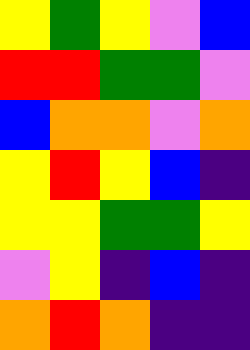[["yellow", "green", "yellow", "violet", "blue"], ["red", "red", "green", "green", "violet"], ["blue", "orange", "orange", "violet", "orange"], ["yellow", "red", "yellow", "blue", "indigo"], ["yellow", "yellow", "green", "green", "yellow"], ["violet", "yellow", "indigo", "blue", "indigo"], ["orange", "red", "orange", "indigo", "indigo"]]